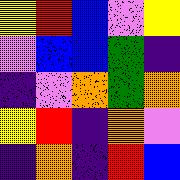[["yellow", "red", "blue", "violet", "yellow"], ["violet", "blue", "blue", "green", "indigo"], ["indigo", "violet", "orange", "green", "orange"], ["yellow", "red", "indigo", "orange", "violet"], ["indigo", "orange", "indigo", "red", "blue"]]